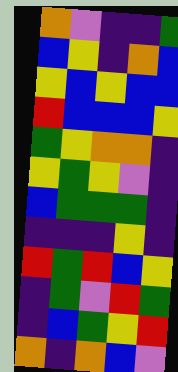[["orange", "violet", "indigo", "indigo", "green"], ["blue", "yellow", "indigo", "orange", "blue"], ["yellow", "blue", "yellow", "blue", "blue"], ["red", "blue", "blue", "blue", "yellow"], ["green", "yellow", "orange", "orange", "indigo"], ["yellow", "green", "yellow", "violet", "indigo"], ["blue", "green", "green", "green", "indigo"], ["indigo", "indigo", "indigo", "yellow", "indigo"], ["red", "green", "red", "blue", "yellow"], ["indigo", "green", "violet", "red", "green"], ["indigo", "blue", "green", "yellow", "red"], ["orange", "indigo", "orange", "blue", "violet"]]